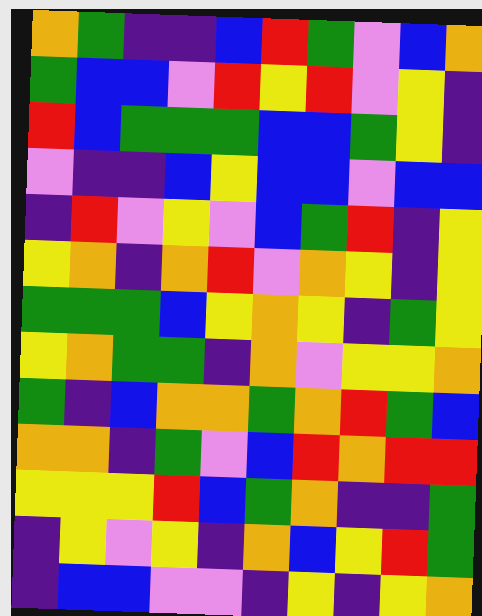[["orange", "green", "indigo", "indigo", "blue", "red", "green", "violet", "blue", "orange"], ["green", "blue", "blue", "violet", "red", "yellow", "red", "violet", "yellow", "indigo"], ["red", "blue", "green", "green", "green", "blue", "blue", "green", "yellow", "indigo"], ["violet", "indigo", "indigo", "blue", "yellow", "blue", "blue", "violet", "blue", "blue"], ["indigo", "red", "violet", "yellow", "violet", "blue", "green", "red", "indigo", "yellow"], ["yellow", "orange", "indigo", "orange", "red", "violet", "orange", "yellow", "indigo", "yellow"], ["green", "green", "green", "blue", "yellow", "orange", "yellow", "indigo", "green", "yellow"], ["yellow", "orange", "green", "green", "indigo", "orange", "violet", "yellow", "yellow", "orange"], ["green", "indigo", "blue", "orange", "orange", "green", "orange", "red", "green", "blue"], ["orange", "orange", "indigo", "green", "violet", "blue", "red", "orange", "red", "red"], ["yellow", "yellow", "yellow", "red", "blue", "green", "orange", "indigo", "indigo", "green"], ["indigo", "yellow", "violet", "yellow", "indigo", "orange", "blue", "yellow", "red", "green"], ["indigo", "blue", "blue", "violet", "violet", "indigo", "yellow", "indigo", "yellow", "orange"]]